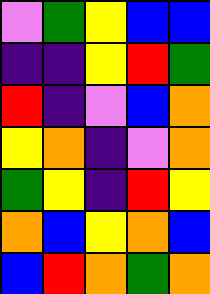[["violet", "green", "yellow", "blue", "blue"], ["indigo", "indigo", "yellow", "red", "green"], ["red", "indigo", "violet", "blue", "orange"], ["yellow", "orange", "indigo", "violet", "orange"], ["green", "yellow", "indigo", "red", "yellow"], ["orange", "blue", "yellow", "orange", "blue"], ["blue", "red", "orange", "green", "orange"]]